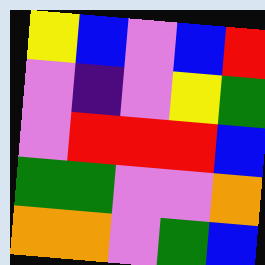[["yellow", "blue", "violet", "blue", "red"], ["violet", "indigo", "violet", "yellow", "green"], ["violet", "red", "red", "red", "blue"], ["green", "green", "violet", "violet", "orange"], ["orange", "orange", "violet", "green", "blue"]]